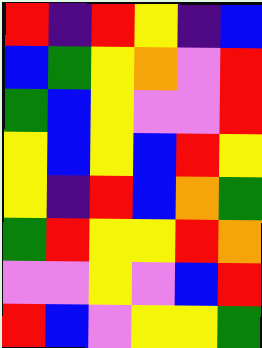[["red", "indigo", "red", "yellow", "indigo", "blue"], ["blue", "green", "yellow", "orange", "violet", "red"], ["green", "blue", "yellow", "violet", "violet", "red"], ["yellow", "blue", "yellow", "blue", "red", "yellow"], ["yellow", "indigo", "red", "blue", "orange", "green"], ["green", "red", "yellow", "yellow", "red", "orange"], ["violet", "violet", "yellow", "violet", "blue", "red"], ["red", "blue", "violet", "yellow", "yellow", "green"]]